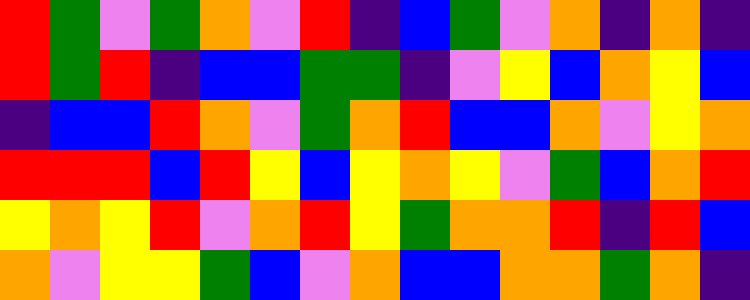[["red", "green", "violet", "green", "orange", "violet", "red", "indigo", "blue", "green", "violet", "orange", "indigo", "orange", "indigo"], ["red", "green", "red", "indigo", "blue", "blue", "green", "green", "indigo", "violet", "yellow", "blue", "orange", "yellow", "blue"], ["indigo", "blue", "blue", "red", "orange", "violet", "green", "orange", "red", "blue", "blue", "orange", "violet", "yellow", "orange"], ["red", "red", "red", "blue", "red", "yellow", "blue", "yellow", "orange", "yellow", "violet", "green", "blue", "orange", "red"], ["yellow", "orange", "yellow", "red", "violet", "orange", "red", "yellow", "green", "orange", "orange", "red", "indigo", "red", "blue"], ["orange", "violet", "yellow", "yellow", "green", "blue", "violet", "orange", "blue", "blue", "orange", "orange", "green", "orange", "indigo"]]